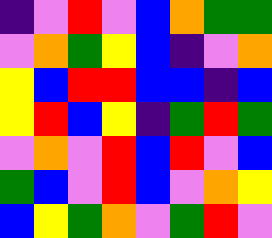[["indigo", "violet", "red", "violet", "blue", "orange", "green", "green"], ["violet", "orange", "green", "yellow", "blue", "indigo", "violet", "orange"], ["yellow", "blue", "red", "red", "blue", "blue", "indigo", "blue"], ["yellow", "red", "blue", "yellow", "indigo", "green", "red", "green"], ["violet", "orange", "violet", "red", "blue", "red", "violet", "blue"], ["green", "blue", "violet", "red", "blue", "violet", "orange", "yellow"], ["blue", "yellow", "green", "orange", "violet", "green", "red", "violet"]]